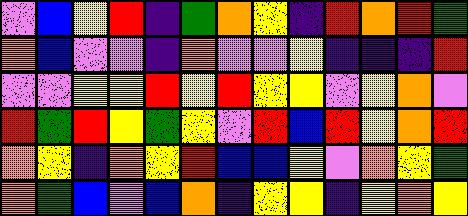[["violet", "blue", "yellow", "red", "indigo", "green", "orange", "yellow", "indigo", "red", "orange", "red", "green"], ["orange", "blue", "violet", "violet", "indigo", "orange", "violet", "violet", "yellow", "indigo", "indigo", "indigo", "red"], ["violet", "violet", "yellow", "yellow", "red", "yellow", "red", "yellow", "yellow", "violet", "yellow", "orange", "violet"], ["red", "green", "red", "yellow", "green", "yellow", "violet", "red", "blue", "red", "yellow", "orange", "red"], ["orange", "yellow", "indigo", "orange", "yellow", "red", "blue", "blue", "yellow", "violet", "orange", "yellow", "green"], ["orange", "green", "blue", "violet", "blue", "orange", "indigo", "yellow", "yellow", "indigo", "yellow", "orange", "yellow"]]